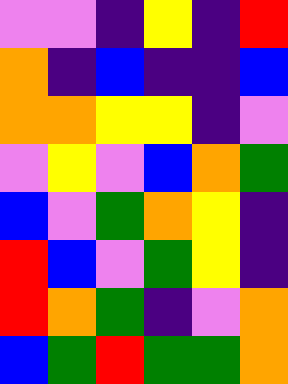[["violet", "violet", "indigo", "yellow", "indigo", "red"], ["orange", "indigo", "blue", "indigo", "indigo", "blue"], ["orange", "orange", "yellow", "yellow", "indigo", "violet"], ["violet", "yellow", "violet", "blue", "orange", "green"], ["blue", "violet", "green", "orange", "yellow", "indigo"], ["red", "blue", "violet", "green", "yellow", "indigo"], ["red", "orange", "green", "indigo", "violet", "orange"], ["blue", "green", "red", "green", "green", "orange"]]